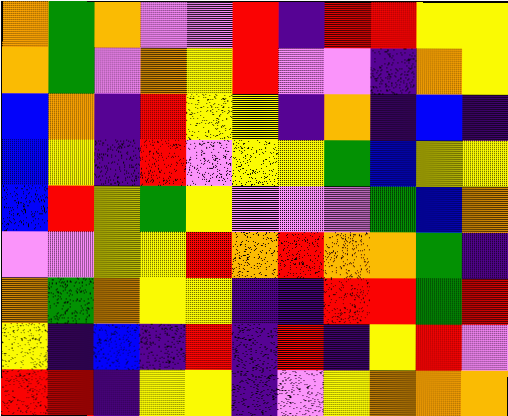[["orange", "green", "orange", "violet", "violet", "red", "indigo", "red", "red", "yellow", "yellow"], ["orange", "green", "violet", "orange", "yellow", "red", "violet", "violet", "indigo", "orange", "yellow"], ["blue", "orange", "indigo", "red", "yellow", "yellow", "indigo", "orange", "indigo", "blue", "indigo"], ["blue", "yellow", "indigo", "red", "violet", "yellow", "yellow", "green", "blue", "yellow", "yellow"], ["blue", "red", "yellow", "green", "yellow", "violet", "violet", "violet", "green", "blue", "orange"], ["violet", "violet", "yellow", "yellow", "red", "orange", "red", "orange", "orange", "green", "indigo"], ["orange", "green", "orange", "yellow", "yellow", "indigo", "indigo", "red", "red", "green", "red"], ["yellow", "indigo", "blue", "indigo", "red", "indigo", "red", "indigo", "yellow", "red", "violet"], ["red", "red", "indigo", "yellow", "yellow", "indigo", "violet", "yellow", "orange", "orange", "orange"]]